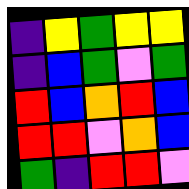[["indigo", "yellow", "green", "yellow", "yellow"], ["indigo", "blue", "green", "violet", "green"], ["red", "blue", "orange", "red", "blue"], ["red", "red", "violet", "orange", "blue"], ["green", "indigo", "red", "red", "violet"]]